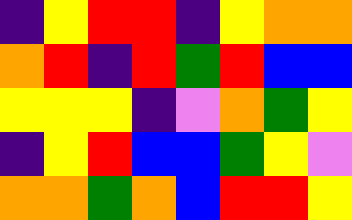[["indigo", "yellow", "red", "red", "indigo", "yellow", "orange", "orange"], ["orange", "red", "indigo", "red", "green", "red", "blue", "blue"], ["yellow", "yellow", "yellow", "indigo", "violet", "orange", "green", "yellow"], ["indigo", "yellow", "red", "blue", "blue", "green", "yellow", "violet"], ["orange", "orange", "green", "orange", "blue", "red", "red", "yellow"]]